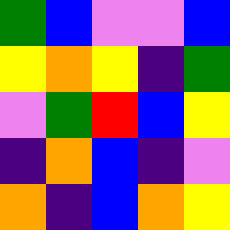[["green", "blue", "violet", "violet", "blue"], ["yellow", "orange", "yellow", "indigo", "green"], ["violet", "green", "red", "blue", "yellow"], ["indigo", "orange", "blue", "indigo", "violet"], ["orange", "indigo", "blue", "orange", "yellow"]]